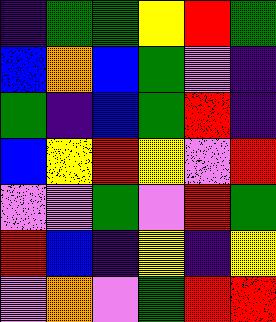[["indigo", "green", "green", "yellow", "red", "green"], ["blue", "orange", "blue", "green", "violet", "indigo"], ["green", "indigo", "blue", "green", "red", "indigo"], ["blue", "yellow", "red", "yellow", "violet", "red"], ["violet", "violet", "green", "violet", "red", "green"], ["red", "blue", "indigo", "yellow", "indigo", "yellow"], ["violet", "orange", "violet", "green", "red", "red"]]